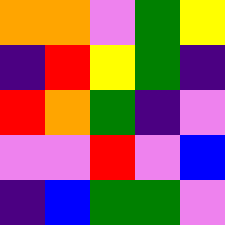[["orange", "orange", "violet", "green", "yellow"], ["indigo", "red", "yellow", "green", "indigo"], ["red", "orange", "green", "indigo", "violet"], ["violet", "violet", "red", "violet", "blue"], ["indigo", "blue", "green", "green", "violet"]]